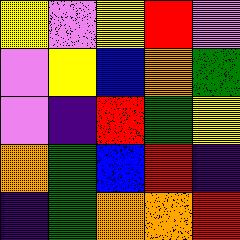[["yellow", "violet", "yellow", "red", "violet"], ["violet", "yellow", "blue", "orange", "green"], ["violet", "indigo", "red", "green", "yellow"], ["orange", "green", "blue", "red", "indigo"], ["indigo", "green", "orange", "orange", "red"]]